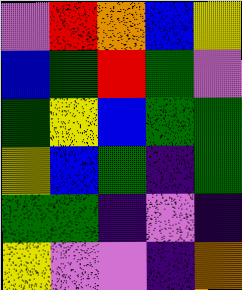[["violet", "red", "orange", "blue", "yellow"], ["blue", "green", "red", "green", "violet"], ["green", "yellow", "blue", "green", "green"], ["yellow", "blue", "green", "indigo", "green"], ["green", "green", "indigo", "violet", "indigo"], ["yellow", "violet", "violet", "indigo", "orange"]]